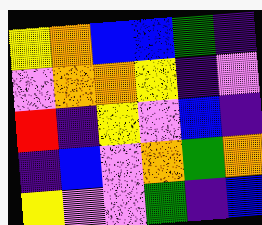[["yellow", "orange", "blue", "blue", "green", "indigo"], ["violet", "orange", "orange", "yellow", "indigo", "violet"], ["red", "indigo", "yellow", "violet", "blue", "indigo"], ["indigo", "blue", "violet", "orange", "green", "orange"], ["yellow", "violet", "violet", "green", "indigo", "blue"]]